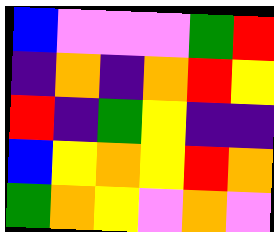[["blue", "violet", "violet", "violet", "green", "red"], ["indigo", "orange", "indigo", "orange", "red", "yellow"], ["red", "indigo", "green", "yellow", "indigo", "indigo"], ["blue", "yellow", "orange", "yellow", "red", "orange"], ["green", "orange", "yellow", "violet", "orange", "violet"]]